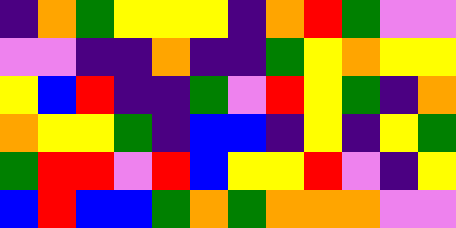[["indigo", "orange", "green", "yellow", "yellow", "yellow", "indigo", "orange", "red", "green", "violet", "violet"], ["violet", "violet", "indigo", "indigo", "orange", "indigo", "indigo", "green", "yellow", "orange", "yellow", "yellow"], ["yellow", "blue", "red", "indigo", "indigo", "green", "violet", "red", "yellow", "green", "indigo", "orange"], ["orange", "yellow", "yellow", "green", "indigo", "blue", "blue", "indigo", "yellow", "indigo", "yellow", "green"], ["green", "red", "red", "violet", "red", "blue", "yellow", "yellow", "red", "violet", "indigo", "yellow"], ["blue", "red", "blue", "blue", "green", "orange", "green", "orange", "orange", "orange", "violet", "violet"]]